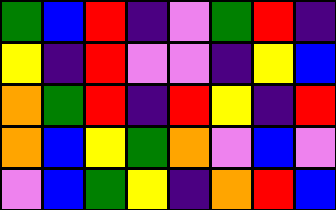[["green", "blue", "red", "indigo", "violet", "green", "red", "indigo"], ["yellow", "indigo", "red", "violet", "violet", "indigo", "yellow", "blue"], ["orange", "green", "red", "indigo", "red", "yellow", "indigo", "red"], ["orange", "blue", "yellow", "green", "orange", "violet", "blue", "violet"], ["violet", "blue", "green", "yellow", "indigo", "orange", "red", "blue"]]